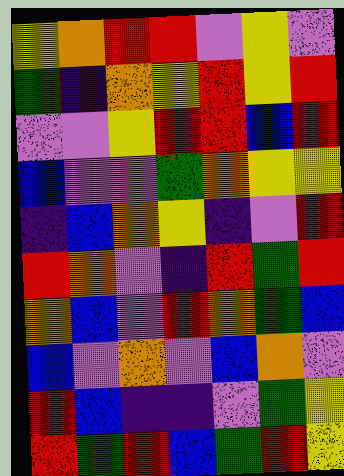[["yellow", "orange", "red", "red", "violet", "yellow", "violet"], ["green", "indigo", "orange", "yellow", "red", "yellow", "red"], ["violet", "violet", "yellow", "red", "red", "blue", "red"], ["blue", "violet", "violet", "green", "orange", "yellow", "yellow"], ["indigo", "blue", "orange", "yellow", "indigo", "violet", "red"], ["red", "orange", "violet", "indigo", "red", "green", "red"], ["orange", "blue", "violet", "red", "orange", "green", "blue"], ["blue", "violet", "orange", "violet", "blue", "orange", "violet"], ["red", "blue", "indigo", "indigo", "violet", "green", "yellow"], ["red", "green", "red", "blue", "green", "red", "yellow"]]